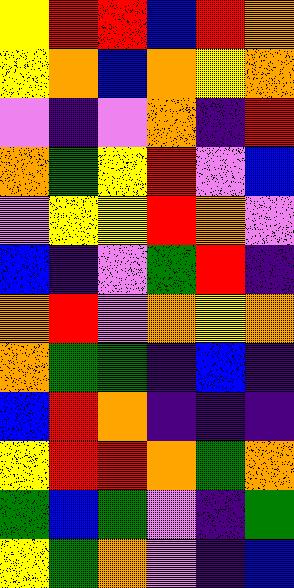[["yellow", "red", "red", "blue", "red", "orange"], ["yellow", "orange", "blue", "orange", "yellow", "orange"], ["violet", "indigo", "violet", "orange", "indigo", "red"], ["orange", "green", "yellow", "red", "violet", "blue"], ["violet", "yellow", "yellow", "red", "orange", "violet"], ["blue", "indigo", "violet", "green", "red", "indigo"], ["orange", "red", "violet", "orange", "yellow", "orange"], ["orange", "green", "green", "indigo", "blue", "indigo"], ["blue", "red", "orange", "indigo", "indigo", "indigo"], ["yellow", "red", "red", "orange", "green", "orange"], ["green", "blue", "green", "violet", "indigo", "green"], ["yellow", "green", "orange", "violet", "indigo", "blue"]]